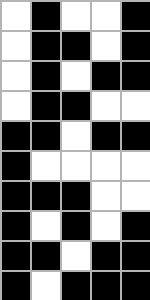[["white", "black", "white", "white", "black"], ["white", "black", "black", "white", "black"], ["white", "black", "white", "black", "black"], ["white", "black", "black", "white", "white"], ["black", "black", "white", "black", "black"], ["black", "white", "white", "white", "white"], ["black", "black", "black", "white", "white"], ["black", "white", "black", "white", "black"], ["black", "black", "white", "black", "black"], ["black", "white", "black", "black", "black"]]